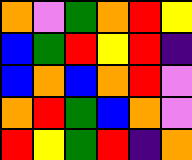[["orange", "violet", "green", "orange", "red", "yellow"], ["blue", "green", "red", "yellow", "red", "indigo"], ["blue", "orange", "blue", "orange", "red", "violet"], ["orange", "red", "green", "blue", "orange", "violet"], ["red", "yellow", "green", "red", "indigo", "orange"]]